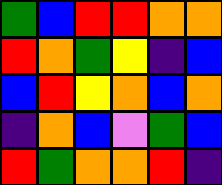[["green", "blue", "red", "red", "orange", "orange"], ["red", "orange", "green", "yellow", "indigo", "blue"], ["blue", "red", "yellow", "orange", "blue", "orange"], ["indigo", "orange", "blue", "violet", "green", "blue"], ["red", "green", "orange", "orange", "red", "indigo"]]